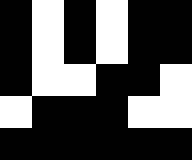[["black", "white", "black", "white", "black", "black"], ["black", "white", "black", "white", "black", "black"], ["black", "white", "white", "black", "black", "white"], ["white", "black", "black", "black", "white", "white"], ["black", "black", "black", "black", "black", "black"]]